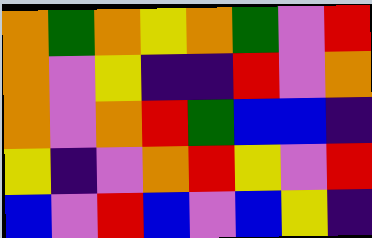[["orange", "green", "orange", "yellow", "orange", "green", "violet", "red"], ["orange", "violet", "yellow", "indigo", "indigo", "red", "violet", "orange"], ["orange", "violet", "orange", "red", "green", "blue", "blue", "indigo"], ["yellow", "indigo", "violet", "orange", "red", "yellow", "violet", "red"], ["blue", "violet", "red", "blue", "violet", "blue", "yellow", "indigo"]]